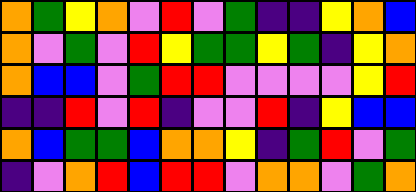[["orange", "green", "yellow", "orange", "violet", "red", "violet", "green", "indigo", "indigo", "yellow", "orange", "blue"], ["orange", "violet", "green", "violet", "red", "yellow", "green", "green", "yellow", "green", "indigo", "yellow", "orange"], ["orange", "blue", "blue", "violet", "green", "red", "red", "violet", "violet", "violet", "violet", "yellow", "red"], ["indigo", "indigo", "red", "violet", "red", "indigo", "violet", "violet", "red", "indigo", "yellow", "blue", "blue"], ["orange", "blue", "green", "green", "blue", "orange", "orange", "yellow", "indigo", "green", "red", "violet", "green"], ["indigo", "violet", "orange", "red", "blue", "red", "red", "violet", "orange", "orange", "violet", "green", "orange"]]